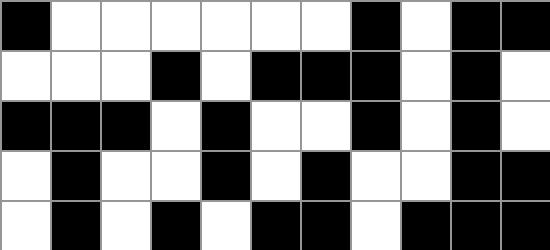[["black", "white", "white", "white", "white", "white", "white", "black", "white", "black", "black"], ["white", "white", "white", "black", "white", "black", "black", "black", "white", "black", "white"], ["black", "black", "black", "white", "black", "white", "white", "black", "white", "black", "white"], ["white", "black", "white", "white", "black", "white", "black", "white", "white", "black", "black"], ["white", "black", "white", "black", "white", "black", "black", "white", "black", "black", "black"]]